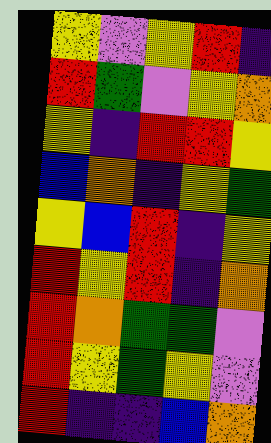[["yellow", "violet", "yellow", "red", "indigo"], ["red", "green", "violet", "yellow", "orange"], ["yellow", "indigo", "red", "red", "yellow"], ["blue", "orange", "indigo", "yellow", "green"], ["yellow", "blue", "red", "indigo", "yellow"], ["red", "yellow", "red", "indigo", "orange"], ["red", "orange", "green", "green", "violet"], ["red", "yellow", "green", "yellow", "violet"], ["red", "indigo", "indigo", "blue", "orange"]]